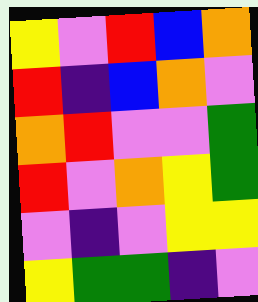[["yellow", "violet", "red", "blue", "orange"], ["red", "indigo", "blue", "orange", "violet"], ["orange", "red", "violet", "violet", "green"], ["red", "violet", "orange", "yellow", "green"], ["violet", "indigo", "violet", "yellow", "yellow"], ["yellow", "green", "green", "indigo", "violet"]]